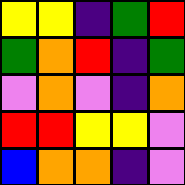[["yellow", "yellow", "indigo", "green", "red"], ["green", "orange", "red", "indigo", "green"], ["violet", "orange", "violet", "indigo", "orange"], ["red", "red", "yellow", "yellow", "violet"], ["blue", "orange", "orange", "indigo", "violet"]]